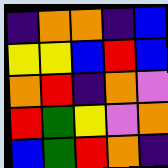[["indigo", "orange", "orange", "indigo", "blue"], ["yellow", "yellow", "blue", "red", "blue"], ["orange", "red", "indigo", "orange", "violet"], ["red", "green", "yellow", "violet", "orange"], ["blue", "green", "red", "orange", "indigo"]]